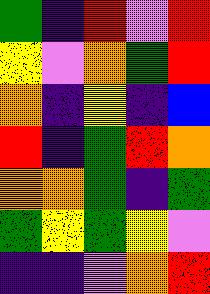[["green", "indigo", "red", "violet", "red"], ["yellow", "violet", "orange", "green", "red"], ["orange", "indigo", "yellow", "indigo", "blue"], ["red", "indigo", "green", "red", "orange"], ["orange", "orange", "green", "indigo", "green"], ["green", "yellow", "green", "yellow", "violet"], ["indigo", "indigo", "violet", "orange", "red"]]